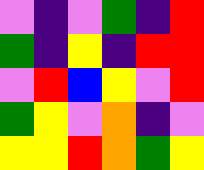[["violet", "indigo", "violet", "green", "indigo", "red"], ["green", "indigo", "yellow", "indigo", "red", "red"], ["violet", "red", "blue", "yellow", "violet", "red"], ["green", "yellow", "violet", "orange", "indigo", "violet"], ["yellow", "yellow", "red", "orange", "green", "yellow"]]